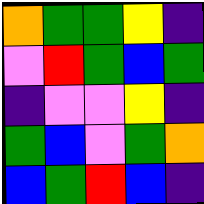[["orange", "green", "green", "yellow", "indigo"], ["violet", "red", "green", "blue", "green"], ["indigo", "violet", "violet", "yellow", "indigo"], ["green", "blue", "violet", "green", "orange"], ["blue", "green", "red", "blue", "indigo"]]